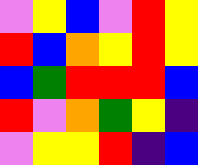[["violet", "yellow", "blue", "violet", "red", "yellow"], ["red", "blue", "orange", "yellow", "red", "yellow"], ["blue", "green", "red", "red", "red", "blue"], ["red", "violet", "orange", "green", "yellow", "indigo"], ["violet", "yellow", "yellow", "red", "indigo", "blue"]]